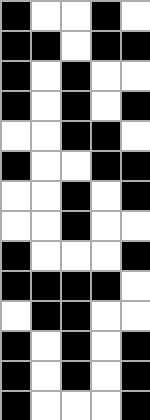[["black", "white", "white", "black", "white"], ["black", "black", "white", "black", "black"], ["black", "white", "black", "white", "white"], ["black", "white", "black", "white", "black"], ["white", "white", "black", "black", "white"], ["black", "white", "white", "black", "black"], ["white", "white", "black", "white", "black"], ["white", "white", "black", "white", "white"], ["black", "white", "white", "white", "black"], ["black", "black", "black", "black", "white"], ["white", "black", "black", "white", "white"], ["black", "white", "black", "white", "black"], ["black", "white", "black", "white", "black"], ["black", "white", "white", "white", "black"]]